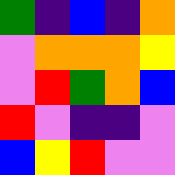[["green", "indigo", "blue", "indigo", "orange"], ["violet", "orange", "orange", "orange", "yellow"], ["violet", "red", "green", "orange", "blue"], ["red", "violet", "indigo", "indigo", "violet"], ["blue", "yellow", "red", "violet", "violet"]]